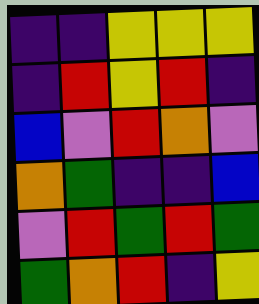[["indigo", "indigo", "yellow", "yellow", "yellow"], ["indigo", "red", "yellow", "red", "indigo"], ["blue", "violet", "red", "orange", "violet"], ["orange", "green", "indigo", "indigo", "blue"], ["violet", "red", "green", "red", "green"], ["green", "orange", "red", "indigo", "yellow"]]